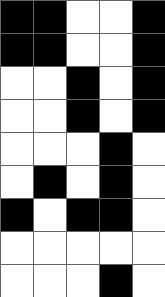[["black", "black", "white", "white", "black"], ["black", "black", "white", "white", "black"], ["white", "white", "black", "white", "black"], ["white", "white", "black", "white", "black"], ["white", "white", "white", "black", "white"], ["white", "black", "white", "black", "white"], ["black", "white", "black", "black", "white"], ["white", "white", "white", "white", "white"], ["white", "white", "white", "black", "white"]]